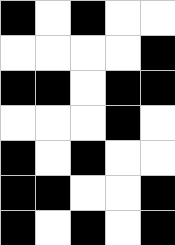[["black", "white", "black", "white", "white"], ["white", "white", "white", "white", "black"], ["black", "black", "white", "black", "black"], ["white", "white", "white", "black", "white"], ["black", "white", "black", "white", "white"], ["black", "black", "white", "white", "black"], ["black", "white", "black", "white", "black"]]